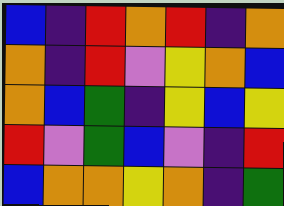[["blue", "indigo", "red", "orange", "red", "indigo", "orange"], ["orange", "indigo", "red", "violet", "yellow", "orange", "blue"], ["orange", "blue", "green", "indigo", "yellow", "blue", "yellow"], ["red", "violet", "green", "blue", "violet", "indigo", "red"], ["blue", "orange", "orange", "yellow", "orange", "indigo", "green"]]